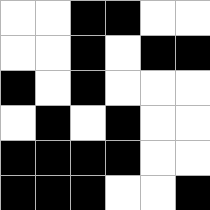[["white", "white", "black", "black", "white", "white"], ["white", "white", "black", "white", "black", "black"], ["black", "white", "black", "white", "white", "white"], ["white", "black", "white", "black", "white", "white"], ["black", "black", "black", "black", "white", "white"], ["black", "black", "black", "white", "white", "black"]]